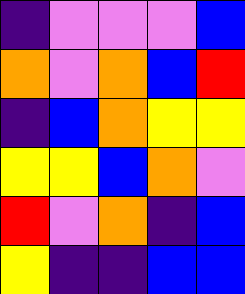[["indigo", "violet", "violet", "violet", "blue"], ["orange", "violet", "orange", "blue", "red"], ["indigo", "blue", "orange", "yellow", "yellow"], ["yellow", "yellow", "blue", "orange", "violet"], ["red", "violet", "orange", "indigo", "blue"], ["yellow", "indigo", "indigo", "blue", "blue"]]